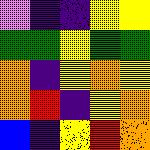[["violet", "indigo", "indigo", "yellow", "yellow"], ["green", "green", "yellow", "green", "green"], ["orange", "indigo", "yellow", "orange", "yellow"], ["orange", "red", "indigo", "yellow", "orange"], ["blue", "indigo", "yellow", "red", "orange"]]